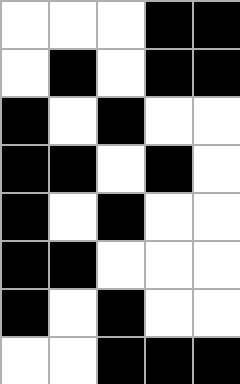[["white", "white", "white", "black", "black"], ["white", "black", "white", "black", "black"], ["black", "white", "black", "white", "white"], ["black", "black", "white", "black", "white"], ["black", "white", "black", "white", "white"], ["black", "black", "white", "white", "white"], ["black", "white", "black", "white", "white"], ["white", "white", "black", "black", "black"]]